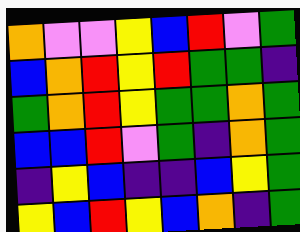[["orange", "violet", "violet", "yellow", "blue", "red", "violet", "green"], ["blue", "orange", "red", "yellow", "red", "green", "green", "indigo"], ["green", "orange", "red", "yellow", "green", "green", "orange", "green"], ["blue", "blue", "red", "violet", "green", "indigo", "orange", "green"], ["indigo", "yellow", "blue", "indigo", "indigo", "blue", "yellow", "green"], ["yellow", "blue", "red", "yellow", "blue", "orange", "indigo", "green"]]